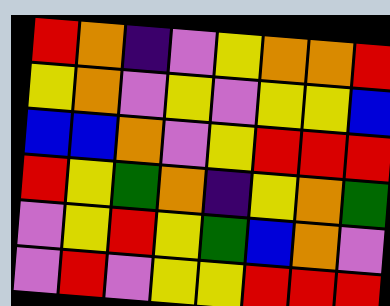[["red", "orange", "indigo", "violet", "yellow", "orange", "orange", "red"], ["yellow", "orange", "violet", "yellow", "violet", "yellow", "yellow", "blue"], ["blue", "blue", "orange", "violet", "yellow", "red", "red", "red"], ["red", "yellow", "green", "orange", "indigo", "yellow", "orange", "green"], ["violet", "yellow", "red", "yellow", "green", "blue", "orange", "violet"], ["violet", "red", "violet", "yellow", "yellow", "red", "red", "red"]]